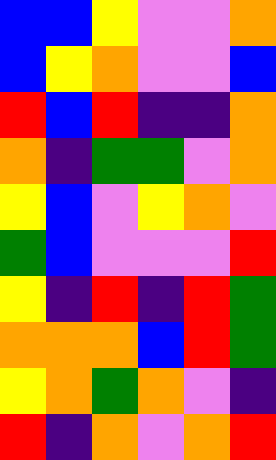[["blue", "blue", "yellow", "violet", "violet", "orange"], ["blue", "yellow", "orange", "violet", "violet", "blue"], ["red", "blue", "red", "indigo", "indigo", "orange"], ["orange", "indigo", "green", "green", "violet", "orange"], ["yellow", "blue", "violet", "yellow", "orange", "violet"], ["green", "blue", "violet", "violet", "violet", "red"], ["yellow", "indigo", "red", "indigo", "red", "green"], ["orange", "orange", "orange", "blue", "red", "green"], ["yellow", "orange", "green", "orange", "violet", "indigo"], ["red", "indigo", "orange", "violet", "orange", "red"]]